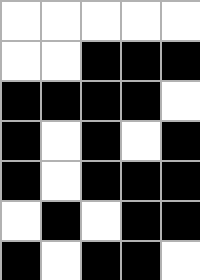[["white", "white", "white", "white", "white"], ["white", "white", "black", "black", "black"], ["black", "black", "black", "black", "white"], ["black", "white", "black", "white", "black"], ["black", "white", "black", "black", "black"], ["white", "black", "white", "black", "black"], ["black", "white", "black", "black", "white"]]